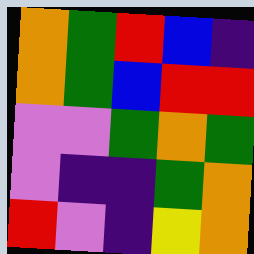[["orange", "green", "red", "blue", "indigo"], ["orange", "green", "blue", "red", "red"], ["violet", "violet", "green", "orange", "green"], ["violet", "indigo", "indigo", "green", "orange"], ["red", "violet", "indigo", "yellow", "orange"]]